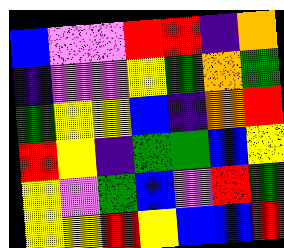[["blue", "violet", "violet", "red", "red", "indigo", "orange"], ["indigo", "violet", "violet", "yellow", "green", "orange", "green"], ["green", "yellow", "yellow", "blue", "indigo", "orange", "red"], ["red", "yellow", "indigo", "green", "green", "blue", "yellow"], ["yellow", "violet", "green", "blue", "violet", "red", "green"], ["yellow", "yellow", "red", "yellow", "blue", "blue", "red"]]